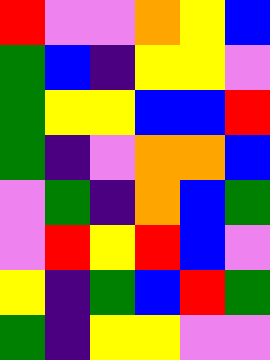[["red", "violet", "violet", "orange", "yellow", "blue"], ["green", "blue", "indigo", "yellow", "yellow", "violet"], ["green", "yellow", "yellow", "blue", "blue", "red"], ["green", "indigo", "violet", "orange", "orange", "blue"], ["violet", "green", "indigo", "orange", "blue", "green"], ["violet", "red", "yellow", "red", "blue", "violet"], ["yellow", "indigo", "green", "blue", "red", "green"], ["green", "indigo", "yellow", "yellow", "violet", "violet"]]